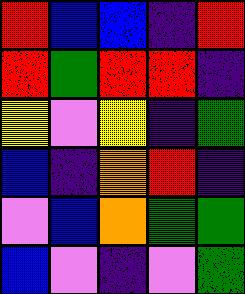[["red", "blue", "blue", "indigo", "red"], ["red", "green", "red", "red", "indigo"], ["yellow", "violet", "yellow", "indigo", "green"], ["blue", "indigo", "orange", "red", "indigo"], ["violet", "blue", "orange", "green", "green"], ["blue", "violet", "indigo", "violet", "green"]]